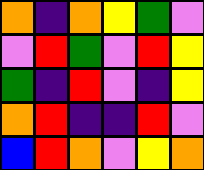[["orange", "indigo", "orange", "yellow", "green", "violet"], ["violet", "red", "green", "violet", "red", "yellow"], ["green", "indigo", "red", "violet", "indigo", "yellow"], ["orange", "red", "indigo", "indigo", "red", "violet"], ["blue", "red", "orange", "violet", "yellow", "orange"]]